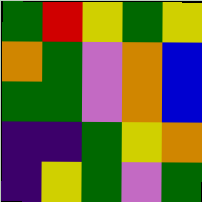[["green", "red", "yellow", "green", "yellow"], ["orange", "green", "violet", "orange", "blue"], ["green", "green", "violet", "orange", "blue"], ["indigo", "indigo", "green", "yellow", "orange"], ["indigo", "yellow", "green", "violet", "green"]]